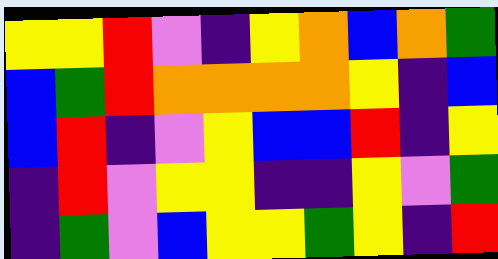[["yellow", "yellow", "red", "violet", "indigo", "yellow", "orange", "blue", "orange", "green"], ["blue", "green", "red", "orange", "orange", "orange", "orange", "yellow", "indigo", "blue"], ["blue", "red", "indigo", "violet", "yellow", "blue", "blue", "red", "indigo", "yellow"], ["indigo", "red", "violet", "yellow", "yellow", "indigo", "indigo", "yellow", "violet", "green"], ["indigo", "green", "violet", "blue", "yellow", "yellow", "green", "yellow", "indigo", "red"]]